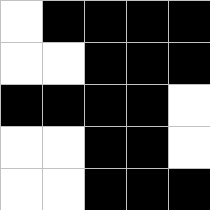[["white", "black", "black", "black", "black"], ["white", "white", "black", "black", "black"], ["black", "black", "black", "black", "white"], ["white", "white", "black", "black", "white"], ["white", "white", "black", "black", "black"]]